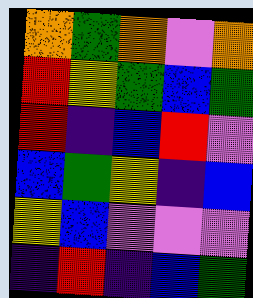[["orange", "green", "orange", "violet", "orange"], ["red", "yellow", "green", "blue", "green"], ["red", "indigo", "blue", "red", "violet"], ["blue", "green", "yellow", "indigo", "blue"], ["yellow", "blue", "violet", "violet", "violet"], ["indigo", "red", "indigo", "blue", "green"]]